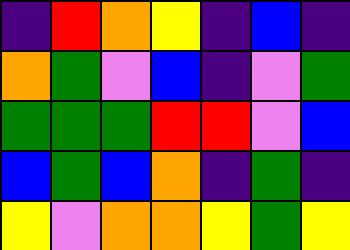[["indigo", "red", "orange", "yellow", "indigo", "blue", "indigo"], ["orange", "green", "violet", "blue", "indigo", "violet", "green"], ["green", "green", "green", "red", "red", "violet", "blue"], ["blue", "green", "blue", "orange", "indigo", "green", "indigo"], ["yellow", "violet", "orange", "orange", "yellow", "green", "yellow"]]